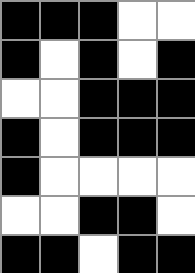[["black", "black", "black", "white", "white"], ["black", "white", "black", "white", "black"], ["white", "white", "black", "black", "black"], ["black", "white", "black", "black", "black"], ["black", "white", "white", "white", "white"], ["white", "white", "black", "black", "white"], ["black", "black", "white", "black", "black"]]